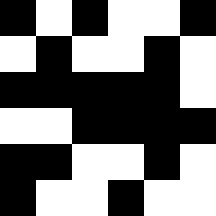[["black", "white", "black", "white", "white", "black"], ["white", "black", "white", "white", "black", "white"], ["black", "black", "black", "black", "black", "white"], ["white", "white", "black", "black", "black", "black"], ["black", "black", "white", "white", "black", "white"], ["black", "white", "white", "black", "white", "white"]]